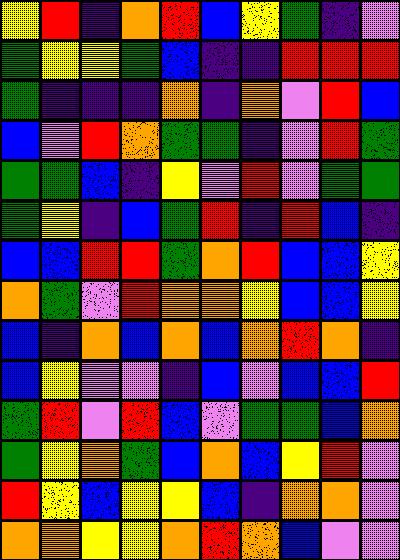[["yellow", "red", "indigo", "orange", "red", "blue", "yellow", "green", "indigo", "violet"], ["green", "yellow", "yellow", "green", "blue", "indigo", "indigo", "red", "red", "red"], ["green", "indigo", "indigo", "indigo", "orange", "indigo", "orange", "violet", "red", "blue"], ["blue", "violet", "red", "orange", "green", "green", "indigo", "violet", "red", "green"], ["green", "green", "blue", "indigo", "yellow", "violet", "red", "violet", "green", "green"], ["green", "yellow", "indigo", "blue", "green", "red", "indigo", "red", "blue", "indigo"], ["blue", "blue", "red", "red", "green", "orange", "red", "blue", "blue", "yellow"], ["orange", "green", "violet", "red", "orange", "orange", "yellow", "blue", "blue", "yellow"], ["blue", "indigo", "orange", "blue", "orange", "blue", "orange", "red", "orange", "indigo"], ["blue", "yellow", "violet", "violet", "indigo", "blue", "violet", "blue", "blue", "red"], ["green", "red", "violet", "red", "blue", "violet", "green", "green", "blue", "orange"], ["green", "yellow", "orange", "green", "blue", "orange", "blue", "yellow", "red", "violet"], ["red", "yellow", "blue", "yellow", "yellow", "blue", "indigo", "orange", "orange", "violet"], ["orange", "orange", "yellow", "yellow", "orange", "red", "orange", "blue", "violet", "violet"]]